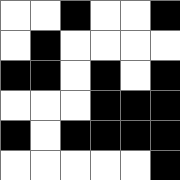[["white", "white", "black", "white", "white", "black"], ["white", "black", "white", "white", "white", "white"], ["black", "black", "white", "black", "white", "black"], ["white", "white", "white", "black", "black", "black"], ["black", "white", "black", "black", "black", "black"], ["white", "white", "white", "white", "white", "black"]]